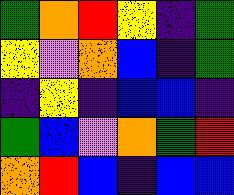[["green", "orange", "red", "yellow", "indigo", "green"], ["yellow", "violet", "orange", "blue", "indigo", "green"], ["indigo", "yellow", "indigo", "blue", "blue", "indigo"], ["green", "blue", "violet", "orange", "green", "red"], ["orange", "red", "blue", "indigo", "blue", "blue"]]